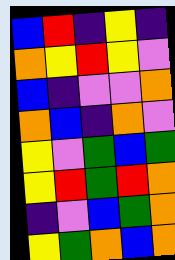[["blue", "red", "indigo", "yellow", "indigo"], ["orange", "yellow", "red", "yellow", "violet"], ["blue", "indigo", "violet", "violet", "orange"], ["orange", "blue", "indigo", "orange", "violet"], ["yellow", "violet", "green", "blue", "green"], ["yellow", "red", "green", "red", "orange"], ["indigo", "violet", "blue", "green", "orange"], ["yellow", "green", "orange", "blue", "orange"]]